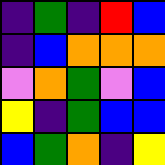[["indigo", "green", "indigo", "red", "blue"], ["indigo", "blue", "orange", "orange", "orange"], ["violet", "orange", "green", "violet", "blue"], ["yellow", "indigo", "green", "blue", "blue"], ["blue", "green", "orange", "indigo", "yellow"]]